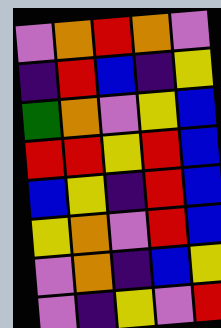[["violet", "orange", "red", "orange", "violet"], ["indigo", "red", "blue", "indigo", "yellow"], ["green", "orange", "violet", "yellow", "blue"], ["red", "red", "yellow", "red", "blue"], ["blue", "yellow", "indigo", "red", "blue"], ["yellow", "orange", "violet", "red", "blue"], ["violet", "orange", "indigo", "blue", "yellow"], ["violet", "indigo", "yellow", "violet", "red"]]